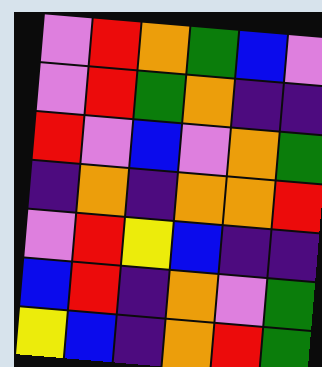[["violet", "red", "orange", "green", "blue", "violet"], ["violet", "red", "green", "orange", "indigo", "indigo"], ["red", "violet", "blue", "violet", "orange", "green"], ["indigo", "orange", "indigo", "orange", "orange", "red"], ["violet", "red", "yellow", "blue", "indigo", "indigo"], ["blue", "red", "indigo", "orange", "violet", "green"], ["yellow", "blue", "indigo", "orange", "red", "green"]]